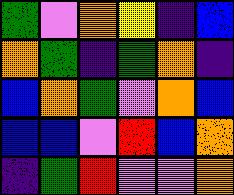[["green", "violet", "orange", "yellow", "indigo", "blue"], ["orange", "green", "indigo", "green", "orange", "indigo"], ["blue", "orange", "green", "violet", "orange", "blue"], ["blue", "blue", "violet", "red", "blue", "orange"], ["indigo", "green", "red", "violet", "violet", "orange"]]